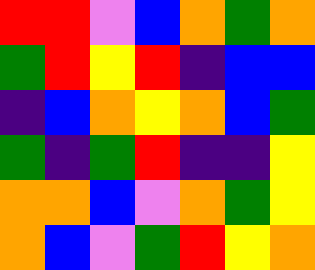[["red", "red", "violet", "blue", "orange", "green", "orange"], ["green", "red", "yellow", "red", "indigo", "blue", "blue"], ["indigo", "blue", "orange", "yellow", "orange", "blue", "green"], ["green", "indigo", "green", "red", "indigo", "indigo", "yellow"], ["orange", "orange", "blue", "violet", "orange", "green", "yellow"], ["orange", "blue", "violet", "green", "red", "yellow", "orange"]]